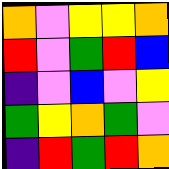[["orange", "violet", "yellow", "yellow", "orange"], ["red", "violet", "green", "red", "blue"], ["indigo", "violet", "blue", "violet", "yellow"], ["green", "yellow", "orange", "green", "violet"], ["indigo", "red", "green", "red", "orange"]]